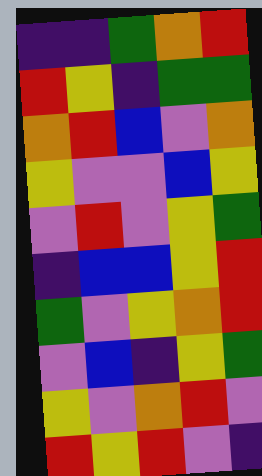[["indigo", "indigo", "green", "orange", "red"], ["red", "yellow", "indigo", "green", "green"], ["orange", "red", "blue", "violet", "orange"], ["yellow", "violet", "violet", "blue", "yellow"], ["violet", "red", "violet", "yellow", "green"], ["indigo", "blue", "blue", "yellow", "red"], ["green", "violet", "yellow", "orange", "red"], ["violet", "blue", "indigo", "yellow", "green"], ["yellow", "violet", "orange", "red", "violet"], ["red", "yellow", "red", "violet", "indigo"]]